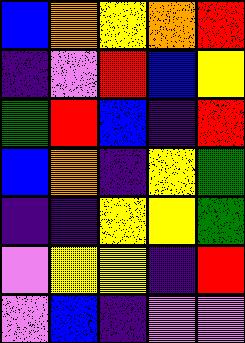[["blue", "orange", "yellow", "orange", "red"], ["indigo", "violet", "red", "blue", "yellow"], ["green", "red", "blue", "indigo", "red"], ["blue", "orange", "indigo", "yellow", "green"], ["indigo", "indigo", "yellow", "yellow", "green"], ["violet", "yellow", "yellow", "indigo", "red"], ["violet", "blue", "indigo", "violet", "violet"]]